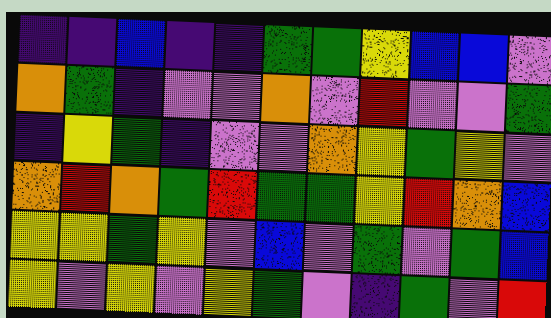[["indigo", "indigo", "blue", "indigo", "indigo", "green", "green", "yellow", "blue", "blue", "violet"], ["orange", "green", "indigo", "violet", "violet", "orange", "violet", "red", "violet", "violet", "green"], ["indigo", "yellow", "green", "indigo", "violet", "violet", "orange", "yellow", "green", "yellow", "violet"], ["orange", "red", "orange", "green", "red", "green", "green", "yellow", "red", "orange", "blue"], ["yellow", "yellow", "green", "yellow", "violet", "blue", "violet", "green", "violet", "green", "blue"], ["yellow", "violet", "yellow", "violet", "yellow", "green", "violet", "indigo", "green", "violet", "red"]]